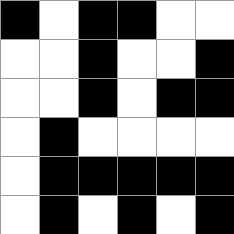[["black", "white", "black", "black", "white", "white"], ["white", "white", "black", "white", "white", "black"], ["white", "white", "black", "white", "black", "black"], ["white", "black", "white", "white", "white", "white"], ["white", "black", "black", "black", "black", "black"], ["white", "black", "white", "black", "white", "black"]]